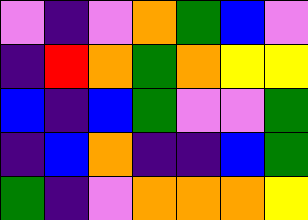[["violet", "indigo", "violet", "orange", "green", "blue", "violet"], ["indigo", "red", "orange", "green", "orange", "yellow", "yellow"], ["blue", "indigo", "blue", "green", "violet", "violet", "green"], ["indigo", "blue", "orange", "indigo", "indigo", "blue", "green"], ["green", "indigo", "violet", "orange", "orange", "orange", "yellow"]]